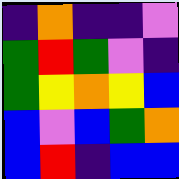[["indigo", "orange", "indigo", "indigo", "violet"], ["green", "red", "green", "violet", "indigo"], ["green", "yellow", "orange", "yellow", "blue"], ["blue", "violet", "blue", "green", "orange"], ["blue", "red", "indigo", "blue", "blue"]]